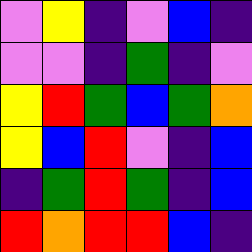[["violet", "yellow", "indigo", "violet", "blue", "indigo"], ["violet", "violet", "indigo", "green", "indigo", "violet"], ["yellow", "red", "green", "blue", "green", "orange"], ["yellow", "blue", "red", "violet", "indigo", "blue"], ["indigo", "green", "red", "green", "indigo", "blue"], ["red", "orange", "red", "red", "blue", "indigo"]]